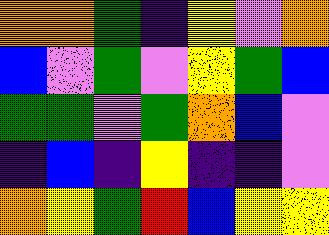[["orange", "orange", "green", "indigo", "yellow", "violet", "orange"], ["blue", "violet", "green", "violet", "yellow", "green", "blue"], ["green", "green", "violet", "green", "orange", "blue", "violet"], ["indigo", "blue", "indigo", "yellow", "indigo", "indigo", "violet"], ["orange", "yellow", "green", "red", "blue", "yellow", "yellow"]]